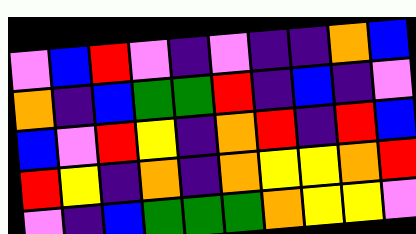[["violet", "blue", "red", "violet", "indigo", "violet", "indigo", "indigo", "orange", "blue"], ["orange", "indigo", "blue", "green", "green", "red", "indigo", "blue", "indigo", "violet"], ["blue", "violet", "red", "yellow", "indigo", "orange", "red", "indigo", "red", "blue"], ["red", "yellow", "indigo", "orange", "indigo", "orange", "yellow", "yellow", "orange", "red"], ["violet", "indigo", "blue", "green", "green", "green", "orange", "yellow", "yellow", "violet"]]